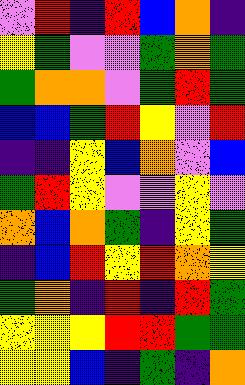[["violet", "red", "indigo", "red", "blue", "orange", "indigo"], ["yellow", "green", "violet", "violet", "green", "orange", "green"], ["green", "orange", "orange", "violet", "green", "red", "green"], ["blue", "blue", "green", "red", "yellow", "violet", "red"], ["indigo", "indigo", "yellow", "blue", "orange", "violet", "blue"], ["green", "red", "yellow", "violet", "violet", "yellow", "violet"], ["orange", "blue", "orange", "green", "indigo", "yellow", "green"], ["indigo", "blue", "red", "yellow", "red", "orange", "yellow"], ["green", "orange", "indigo", "red", "indigo", "red", "green"], ["yellow", "yellow", "yellow", "red", "red", "green", "green"], ["yellow", "yellow", "blue", "indigo", "green", "indigo", "orange"]]